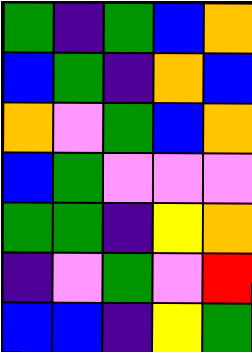[["green", "indigo", "green", "blue", "orange"], ["blue", "green", "indigo", "orange", "blue"], ["orange", "violet", "green", "blue", "orange"], ["blue", "green", "violet", "violet", "violet"], ["green", "green", "indigo", "yellow", "orange"], ["indigo", "violet", "green", "violet", "red"], ["blue", "blue", "indigo", "yellow", "green"]]